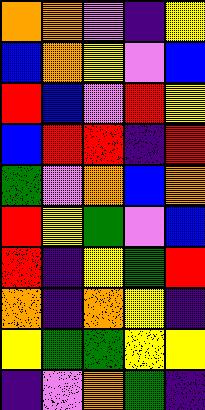[["orange", "orange", "violet", "indigo", "yellow"], ["blue", "orange", "yellow", "violet", "blue"], ["red", "blue", "violet", "red", "yellow"], ["blue", "red", "red", "indigo", "red"], ["green", "violet", "orange", "blue", "orange"], ["red", "yellow", "green", "violet", "blue"], ["red", "indigo", "yellow", "green", "red"], ["orange", "indigo", "orange", "yellow", "indigo"], ["yellow", "green", "green", "yellow", "yellow"], ["indigo", "violet", "orange", "green", "indigo"]]